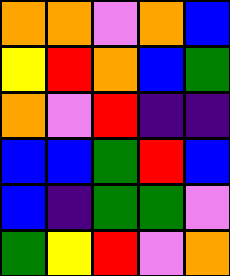[["orange", "orange", "violet", "orange", "blue"], ["yellow", "red", "orange", "blue", "green"], ["orange", "violet", "red", "indigo", "indigo"], ["blue", "blue", "green", "red", "blue"], ["blue", "indigo", "green", "green", "violet"], ["green", "yellow", "red", "violet", "orange"]]